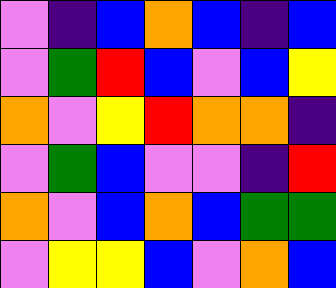[["violet", "indigo", "blue", "orange", "blue", "indigo", "blue"], ["violet", "green", "red", "blue", "violet", "blue", "yellow"], ["orange", "violet", "yellow", "red", "orange", "orange", "indigo"], ["violet", "green", "blue", "violet", "violet", "indigo", "red"], ["orange", "violet", "blue", "orange", "blue", "green", "green"], ["violet", "yellow", "yellow", "blue", "violet", "orange", "blue"]]